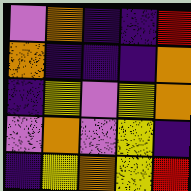[["violet", "orange", "indigo", "indigo", "red"], ["orange", "indigo", "indigo", "indigo", "orange"], ["indigo", "yellow", "violet", "yellow", "orange"], ["violet", "orange", "violet", "yellow", "indigo"], ["indigo", "yellow", "orange", "yellow", "red"]]